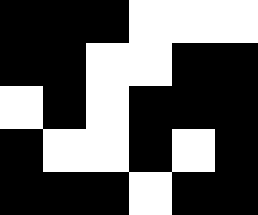[["black", "black", "black", "white", "white", "white"], ["black", "black", "white", "white", "black", "black"], ["white", "black", "white", "black", "black", "black"], ["black", "white", "white", "black", "white", "black"], ["black", "black", "black", "white", "black", "black"]]